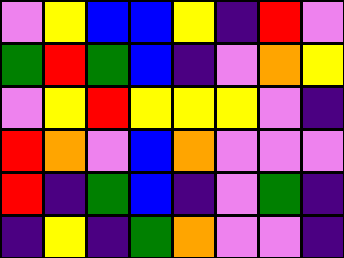[["violet", "yellow", "blue", "blue", "yellow", "indigo", "red", "violet"], ["green", "red", "green", "blue", "indigo", "violet", "orange", "yellow"], ["violet", "yellow", "red", "yellow", "yellow", "yellow", "violet", "indigo"], ["red", "orange", "violet", "blue", "orange", "violet", "violet", "violet"], ["red", "indigo", "green", "blue", "indigo", "violet", "green", "indigo"], ["indigo", "yellow", "indigo", "green", "orange", "violet", "violet", "indigo"]]